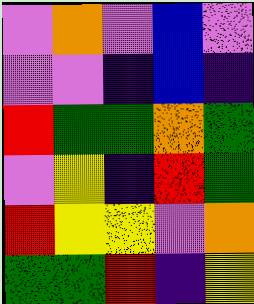[["violet", "orange", "violet", "blue", "violet"], ["violet", "violet", "indigo", "blue", "indigo"], ["red", "green", "green", "orange", "green"], ["violet", "yellow", "indigo", "red", "green"], ["red", "yellow", "yellow", "violet", "orange"], ["green", "green", "red", "indigo", "yellow"]]